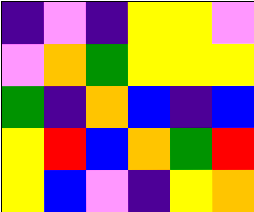[["indigo", "violet", "indigo", "yellow", "yellow", "violet"], ["violet", "orange", "green", "yellow", "yellow", "yellow"], ["green", "indigo", "orange", "blue", "indigo", "blue"], ["yellow", "red", "blue", "orange", "green", "red"], ["yellow", "blue", "violet", "indigo", "yellow", "orange"]]